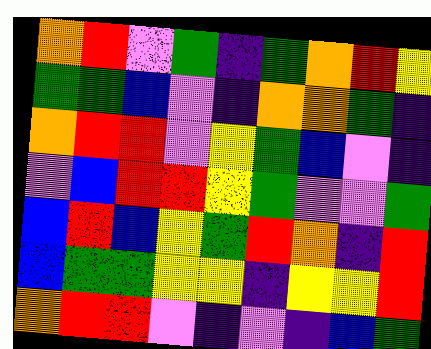[["orange", "red", "violet", "green", "indigo", "green", "orange", "red", "yellow"], ["green", "green", "blue", "violet", "indigo", "orange", "orange", "green", "indigo"], ["orange", "red", "red", "violet", "yellow", "green", "blue", "violet", "indigo"], ["violet", "blue", "red", "red", "yellow", "green", "violet", "violet", "green"], ["blue", "red", "blue", "yellow", "green", "red", "orange", "indigo", "red"], ["blue", "green", "green", "yellow", "yellow", "indigo", "yellow", "yellow", "red"], ["orange", "red", "red", "violet", "indigo", "violet", "indigo", "blue", "green"]]